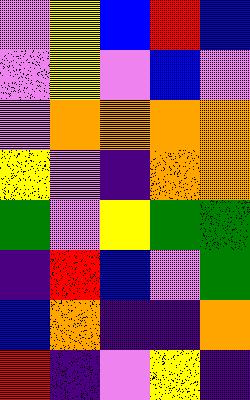[["violet", "yellow", "blue", "red", "blue"], ["violet", "yellow", "violet", "blue", "violet"], ["violet", "orange", "orange", "orange", "orange"], ["yellow", "violet", "indigo", "orange", "orange"], ["green", "violet", "yellow", "green", "green"], ["indigo", "red", "blue", "violet", "green"], ["blue", "orange", "indigo", "indigo", "orange"], ["red", "indigo", "violet", "yellow", "indigo"]]